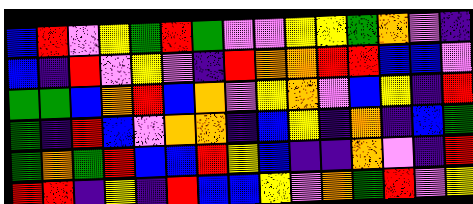[["blue", "red", "violet", "yellow", "green", "red", "green", "violet", "violet", "yellow", "yellow", "green", "orange", "violet", "indigo"], ["blue", "indigo", "red", "violet", "yellow", "violet", "indigo", "red", "orange", "orange", "red", "red", "blue", "blue", "violet"], ["green", "green", "blue", "orange", "red", "blue", "orange", "violet", "yellow", "orange", "violet", "blue", "yellow", "indigo", "red"], ["green", "indigo", "red", "blue", "violet", "orange", "orange", "indigo", "blue", "yellow", "indigo", "orange", "indigo", "blue", "green"], ["green", "orange", "green", "red", "blue", "blue", "red", "yellow", "blue", "indigo", "indigo", "orange", "violet", "indigo", "red"], ["red", "red", "indigo", "yellow", "indigo", "red", "blue", "blue", "yellow", "violet", "orange", "green", "red", "violet", "yellow"]]